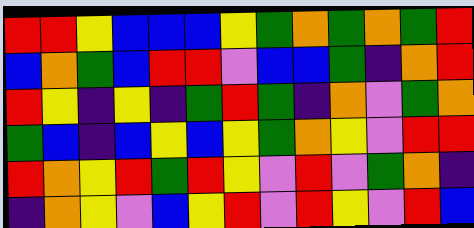[["red", "red", "yellow", "blue", "blue", "blue", "yellow", "green", "orange", "green", "orange", "green", "red"], ["blue", "orange", "green", "blue", "red", "red", "violet", "blue", "blue", "green", "indigo", "orange", "red"], ["red", "yellow", "indigo", "yellow", "indigo", "green", "red", "green", "indigo", "orange", "violet", "green", "orange"], ["green", "blue", "indigo", "blue", "yellow", "blue", "yellow", "green", "orange", "yellow", "violet", "red", "red"], ["red", "orange", "yellow", "red", "green", "red", "yellow", "violet", "red", "violet", "green", "orange", "indigo"], ["indigo", "orange", "yellow", "violet", "blue", "yellow", "red", "violet", "red", "yellow", "violet", "red", "blue"]]